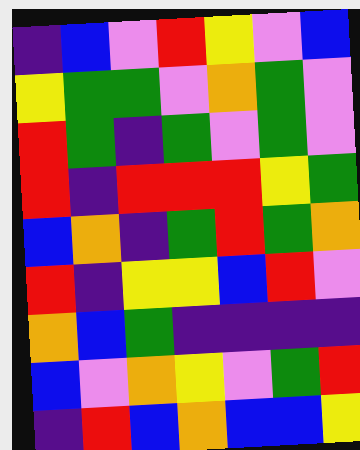[["indigo", "blue", "violet", "red", "yellow", "violet", "blue"], ["yellow", "green", "green", "violet", "orange", "green", "violet"], ["red", "green", "indigo", "green", "violet", "green", "violet"], ["red", "indigo", "red", "red", "red", "yellow", "green"], ["blue", "orange", "indigo", "green", "red", "green", "orange"], ["red", "indigo", "yellow", "yellow", "blue", "red", "violet"], ["orange", "blue", "green", "indigo", "indigo", "indigo", "indigo"], ["blue", "violet", "orange", "yellow", "violet", "green", "red"], ["indigo", "red", "blue", "orange", "blue", "blue", "yellow"]]